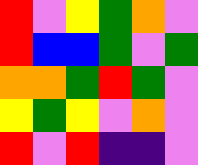[["red", "violet", "yellow", "green", "orange", "violet"], ["red", "blue", "blue", "green", "violet", "green"], ["orange", "orange", "green", "red", "green", "violet"], ["yellow", "green", "yellow", "violet", "orange", "violet"], ["red", "violet", "red", "indigo", "indigo", "violet"]]